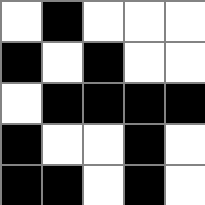[["white", "black", "white", "white", "white"], ["black", "white", "black", "white", "white"], ["white", "black", "black", "black", "black"], ["black", "white", "white", "black", "white"], ["black", "black", "white", "black", "white"]]